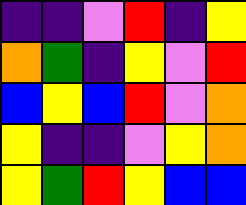[["indigo", "indigo", "violet", "red", "indigo", "yellow"], ["orange", "green", "indigo", "yellow", "violet", "red"], ["blue", "yellow", "blue", "red", "violet", "orange"], ["yellow", "indigo", "indigo", "violet", "yellow", "orange"], ["yellow", "green", "red", "yellow", "blue", "blue"]]